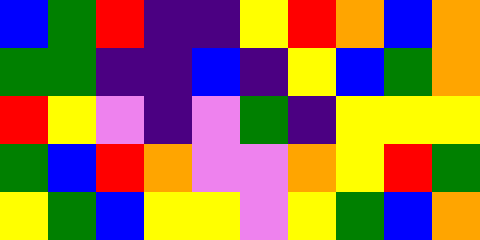[["blue", "green", "red", "indigo", "indigo", "yellow", "red", "orange", "blue", "orange"], ["green", "green", "indigo", "indigo", "blue", "indigo", "yellow", "blue", "green", "orange"], ["red", "yellow", "violet", "indigo", "violet", "green", "indigo", "yellow", "yellow", "yellow"], ["green", "blue", "red", "orange", "violet", "violet", "orange", "yellow", "red", "green"], ["yellow", "green", "blue", "yellow", "yellow", "violet", "yellow", "green", "blue", "orange"]]